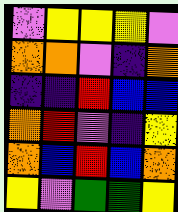[["violet", "yellow", "yellow", "yellow", "violet"], ["orange", "orange", "violet", "indigo", "orange"], ["indigo", "indigo", "red", "blue", "blue"], ["orange", "red", "violet", "indigo", "yellow"], ["orange", "blue", "red", "blue", "orange"], ["yellow", "violet", "green", "green", "yellow"]]